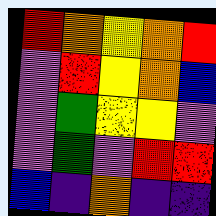[["red", "orange", "yellow", "orange", "red"], ["violet", "red", "yellow", "orange", "blue"], ["violet", "green", "yellow", "yellow", "violet"], ["violet", "green", "violet", "red", "red"], ["blue", "indigo", "orange", "indigo", "indigo"]]